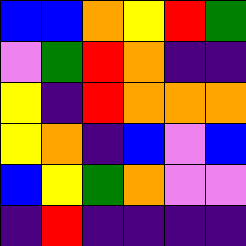[["blue", "blue", "orange", "yellow", "red", "green"], ["violet", "green", "red", "orange", "indigo", "indigo"], ["yellow", "indigo", "red", "orange", "orange", "orange"], ["yellow", "orange", "indigo", "blue", "violet", "blue"], ["blue", "yellow", "green", "orange", "violet", "violet"], ["indigo", "red", "indigo", "indigo", "indigo", "indigo"]]